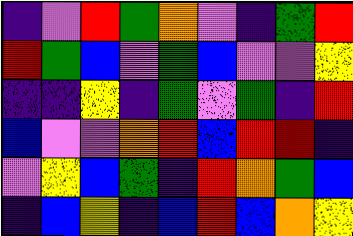[["indigo", "violet", "red", "green", "orange", "violet", "indigo", "green", "red"], ["red", "green", "blue", "violet", "green", "blue", "violet", "violet", "yellow"], ["indigo", "indigo", "yellow", "indigo", "green", "violet", "green", "indigo", "red"], ["blue", "violet", "violet", "orange", "red", "blue", "red", "red", "indigo"], ["violet", "yellow", "blue", "green", "indigo", "red", "orange", "green", "blue"], ["indigo", "blue", "yellow", "indigo", "blue", "red", "blue", "orange", "yellow"]]